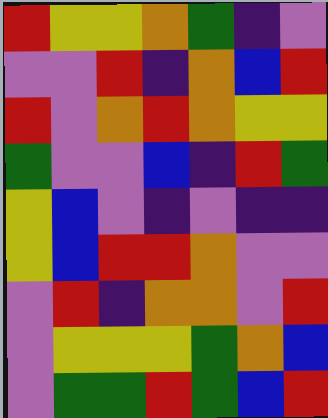[["red", "yellow", "yellow", "orange", "green", "indigo", "violet"], ["violet", "violet", "red", "indigo", "orange", "blue", "red"], ["red", "violet", "orange", "red", "orange", "yellow", "yellow"], ["green", "violet", "violet", "blue", "indigo", "red", "green"], ["yellow", "blue", "violet", "indigo", "violet", "indigo", "indigo"], ["yellow", "blue", "red", "red", "orange", "violet", "violet"], ["violet", "red", "indigo", "orange", "orange", "violet", "red"], ["violet", "yellow", "yellow", "yellow", "green", "orange", "blue"], ["violet", "green", "green", "red", "green", "blue", "red"]]